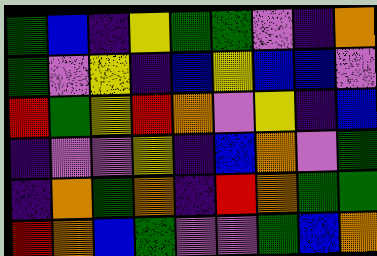[["green", "blue", "indigo", "yellow", "green", "green", "violet", "indigo", "orange"], ["green", "violet", "yellow", "indigo", "blue", "yellow", "blue", "blue", "violet"], ["red", "green", "yellow", "red", "orange", "violet", "yellow", "indigo", "blue"], ["indigo", "violet", "violet", "yellow", "indigo", "blue", "orange", "violet", "green"], ["indigo", "orange", "green", "orange", "indigo", "red", "orange", "green", "green"], ["red", "orange", "blue", "green", "violet", "violet", "green", "blue", "orange"]]